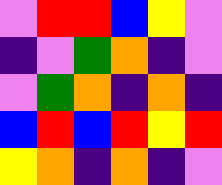[["violet", "red", "red", "blue", "yellow", "violet"], ["indigo", "violet", "green", "orange", "indigo", "violet"], ["violet", "green", "orange", "indigo", "orange", "indigo"], ["blue", "red", "blue", "red", "yellow", "red"], ["yellow", "orange", "indigo", "orange", "indigo", "violet"]]